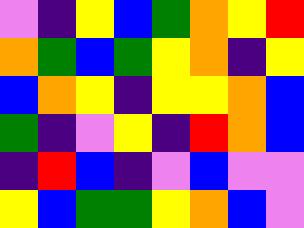[["violet", "indigo", "yellow", "blue", "green", "orange", "yellow", "red"], ["orange", "green", "blue", "green", "yellow", "orange", "indigo", "yellow"], ["blue", "orange", "yellow", "indigo", "yellow", "yellow", "orange", "blue"], ["green", "indigo", "violet", "yellow", "indigo", "red", "orange", "blue"], ["indigo", "red", "blue", "indigo", "violet", "blue", "violet", "violet"], ["yellow", "blue", "green", "green", "yellow", "orange", "blue", "violet"]]